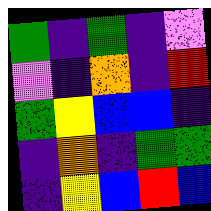[["green", "indigo", "green", "indigo", "violet"], ["violet", "indigo", "orange", "indigo", "red"], ["green", "yellow", "blue", "blue", "indigo"], ["indigo", "orange", "indigo", "green", "green"], ["indigo", "yellow", "blue", "red", "blue"]]